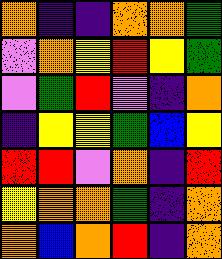[["orange", "indigo", "indigo", "orange", "orange", "green"], ["violet", "orange", "yellow", "red", "yellow", "green"], ["violet", "green", "red", "violet", "indigo", "orange"], ["indigo", "yellow", "yellow", "green", "blue", "yellow"], ["red", "red", "violet", "orange", "indigo", "red"], ["yellow", "orange", "orange", "green", "indigo", "orange"], ["orange", "blue", "orange", "red", "indigo", "orange"]]